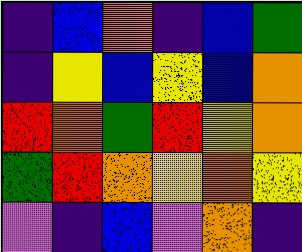[["indigo", "blue", "orange", "indigo", "blue", "green"], ["indigo", "yellow", "blue", "yellow", "blue", "orange"], ["red", "orange", "green", "red", "yellow", "orange"], ["green", "red", "orange", "yellow", "orange", "yellow"], ["violet", "indigo", "blue", "violet", "orange", "indigo"]]